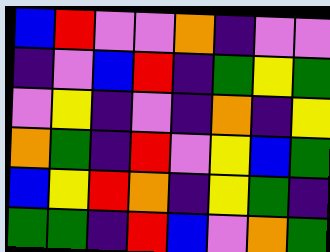[["blue", "red", "violet", "violet", "orange", "indigo", "violet", "violet"], ["indigo", "violet", "blue", "red", "indigo", "green", "yellow", "green"], ["violet", "yellow", "indigo", "violet", "indigo", "orange", "indigo", "yellow"], ["orange", "green", "indigo", "red", "violet", "yellow", "blue", "green"], ["blue", "yellow", "red", "orange", "indigo", "yellow", "green", "indigo"], ["green", "green", "indigo", "red", "blue", "violet", "orange", "green"]]